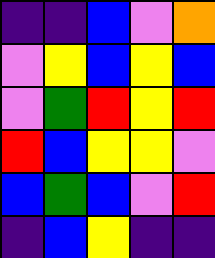[["indigo", "indigo", "blue", "violet", "orange"], ["violet", "yellow", "blue", "yellow", "blue"], ["violet", "green", "red", "yellow", "red"], ["red", "blue", "yellow", "yellow", "violet"], ["blue", "green", "blue", "violet", "red"], ["indigo", "blue", "yellow", "indigo", "indigo"]]